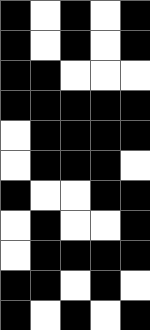[["black", "white", "black", "white", "black"], ["black", "white", "black", "white", "black"], ["black", "black", "white", "white", "white"], ["black", "black", "black", "black", "black"], ["white", "black", "black", "black", "black"], ["white", "black", "black", "black", "white"], ["black", "white", "white", "black", "black"], ["white", "black", "white", "white", "black"], ["white", "black", "black", "black", "black"], ["black", "black", "white", "black", "white"], ["black", "white", "black", "white", "black"]]